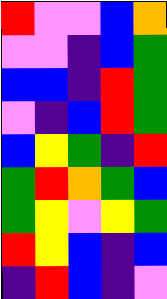[["red", "violet", "violet", "blue", "orange"], ["violet", "violet", "indigo", "blue", "green"], ["blue", "blue", "indigo", "red", "green"], ["violet", "indigo", "blue", "red", "green"], ["blue", "yellow", "green", "indigo", "red"], ["green", "red", "orange", "green", "blue"], ["green", "yellow", "violet", "yellow", "green"], ["red", "yellow", "blue", "indigo", "blue"], ["indigo", "red", "blue", "indigo", "violet"]]